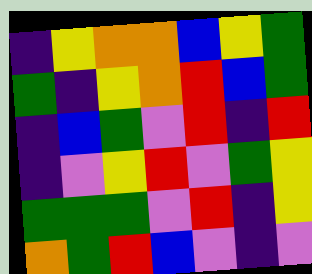[["indigo", "yellow", "orange", "orange", "blue", "yellow", "green"], ["green", "indigo", "yellow", "orange", "red", "blue", "green"], ["indigo", "blue", "green", "violet", "red", "indigo", "red"], ["indigo", "violet", "yellow", "red", "violet", "green", "yellow"], ["green", "green", "green", "violet", "red", "indigo", "yellow"], ["orange", "green", "red", "blue", "violet", "indigo", "violet"]]